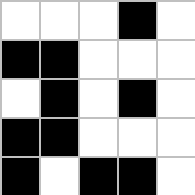[["white", "white", "white", "black", "white"], ["black", "black", "white", "white", "white"], ["white", "black", "white", "black", "white"], ["black", "black", "white", "white", "white"], ["black", "white", "black", "black", "white"]]